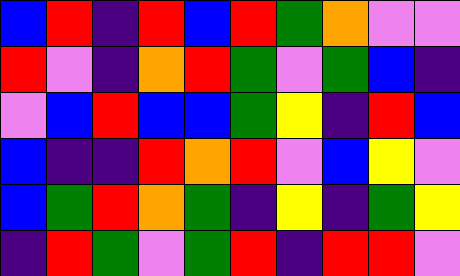[["blue", "red", "indigo", "red", "blue", "red", "green", "orange", "violet", "violet"], ["red", "violet", "indigo", "orange", "red", "green", "violet", "green", "blue", "indigo"], ["violet", "blue", "red", "blue", "blue", "green", "yellow", "indigo", "red", "blue"], ["blue", "indigo", "indigo", "red", "orange", "red", "violet", "blue", "yellow", "violet"], ["blue", "green", "red", "orange", "green", "indigo", "yellow", "indigo", "green", "yellow"], ["indigo", "red", "green", "violet", "green", "red", "indigo", "red", "red", "violet"]]